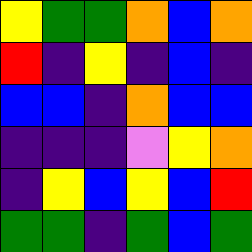[["yellow", "green", "green", "orange", "blue", "orange"], ["red", "indigo", "yellow", "indigo", "blue", "indigo"], ["blue", "blue", "indigo", "orange", "blue", "blue"], ["indigo", "indigo", "indigo", "violet", "yellow", "orange"], ["indigo", "yellow", "blue", "yellow", "blue", "red"], ["green", "green", "indigo", "green", "blue", "green"]]